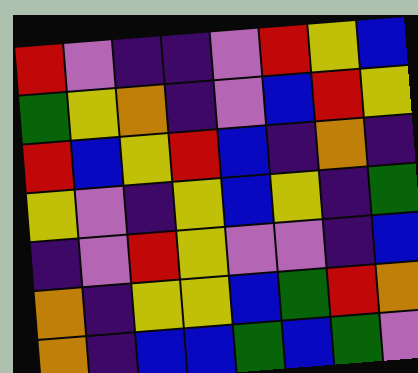[["red", "violet", "indigo", "indigo", "violet", "red", "yellow", "blue"], ["green", "yellow", "orange", "indigo", "violet", "blue", "red", "yellow"], ["red", "blue", "yellow", "red", "blue", "indigo", "orange", "indigo"], ["yellow", "violet", "indigo", "yellow", "blue", "yellow", "indigo", "green"], ["indigo", "violet", "red", "yellow", "violet", "violet", "indigo", "blue"], ["orange", "indigo", "yellow", "yellow", "blue", "green", "red", "orange"], ["orange", "indigo", "blue", "blue", "green", "blue", "green", "violet"]]